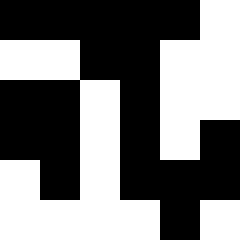[["black", "black", "black", "black", "black", "white"], ["white", "white", "black", "black", "white", "white"], ["black", "black", "white", "black", "white", "white"], ["black", "black", "white", "black", "white", "black"], ["white", "black", "white", "black", "black", "black"], ["white", "white", "white", "white", "black", "white"]]